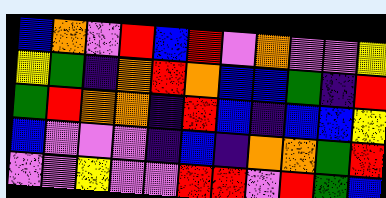[["blue", "orange", "violet", "red", "blue", "red", "violet", "orange", "violet", "violet", "yellow"], ["yellow", "green", "indigo", "orange", "red", "orange", "blue", "blue", "green", "indigo", "red"], ["green", "red", "orange", "orange", "indigo", "red", "blue", "indigo", "blue", "blue", "yellow"], ["blue", "violet", "violet", "violet", "indigo", "blue", "indigo", "orange", "orange", "green", "red"], ["violet", "violet", "yellow", "violet", "violet", "red", "red", "violet", "red", "green", "blue"]]